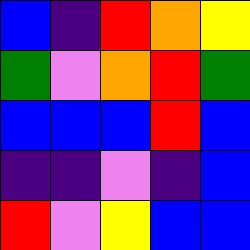[["blue", "indigo", "red", "orange", "yellow"], ["green", "violet", "orange", "red", "green"], ["blue", "blue", "blue", "red", "blue"], ["indigo", "indigo", "violet", "indigo", "blue"], ["red", "violet", "yellow", "blue", "blue"]]